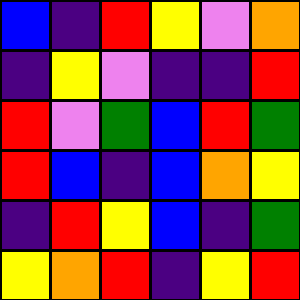[["blue", "indigo", "red", "yellow", "violet", "orange"], ["indigo", "yellow", "violet", "indigo", "indigo", "red"], ["red", "violet", "green", "blue", "red", "green"], ["red", "blue", "indigo", "blue", "orange", "yellow"], ["indigo", "red", "yellow", "blue", "indigo", "green"], ["yellow", "orange", "red", "indigo", "yellow", "red"]]